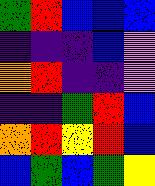[["green", "red", "blue", "blue", "blue"], ["indigo", "indigo", "indigo", "blue", "violet"], ["orange", "red", "indigo", "indigo", "violet"], ["indigo", "indigo", "green", "red", "blue"], ["orange", "red", "yellow", "red", "blue"], ["blue", "green", "blue", "green", "yellow"]]